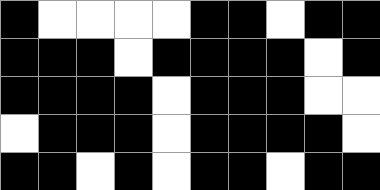[["black", "white", "white", "white", "white", "black", "black", "white", "black", "black"], ["black", "black", "black", "white", "black", "black", "black", "black", "white", "black"], ["black", "black", "black", "black", "white", "black", "black", "black", "white", "white"], ["white", "black", "black", "black", "white", "black", "black", "black", "black", "white"], ["black", "black", "white", "black", "white", "black", "black", "white", "black", "black"]]